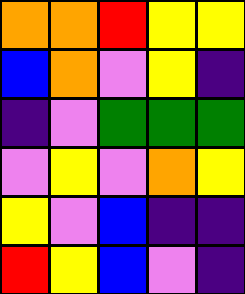[["orange", "orange", "red", "yellow", "yellow"], ["blue", "orange", "violet", "yellow", "indigo"], ["indigo", "violet", "green", "green", "green"], ["violet", "yellow", "violet", "orange", "yellow"], ["yellow", "violet", "blue", "indigo", "indigo"], ["red", "yellow", "blue", "violet", "indigo"]]